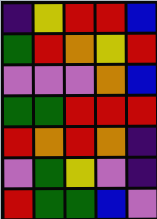[["indigo", "yellow", "red", "red", "blue"], ["green", "red", "orange", "yellow", "red"], ["violet", "violet", "violet", "orange", "blue"], ["green", "green", "red", "red", "red"], ["red", "orange", "red", "orange", "indigo"], ["violet", "green", "yellow", "violet", "indigo"], ["red", "green", "green", "blue", "violet"]]